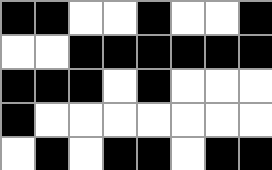[["black", "black", "white", "white", "black", "white", "white", "black"], ["white", "white", "black", "black", "black", "black", "black", "black"], ["black", "black", "black", "white", "black", "white", "white", "white"], ["black", "white", "white", "white", "white", "white", "white", "white"], ["white", "black", "white", "black", "black", "white", "black", "black"]]